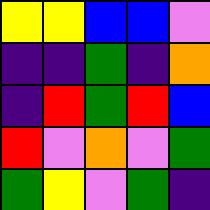[["yellow", "yellow", "blue", "blue", "violet"], ["indigo", "indigo", "green", "indigo", "orange"], ["indigo", "red", "green", "red", "blue"], ["red", "violet", "orange", "violet", "green"], ["green", "yellow", "violet", "green", "indigo"]]